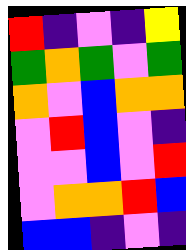[["red", "indigo", "violet", "indigo", "yellow"], ["green", "orange", "green", "violet", "green"], ["orange", "violet", "blue", "orange", "orange"], ["violet", "red", "blue", "violet", "indigo"], ["violet", "violet", "blue", "violet", "red"], ["violet", "orange", "orange", "red", "blue"], ["blue", "blue", "indigo", "violet", "indigo"]]